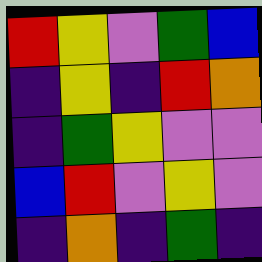[["red", "yellow", "violet", "green", "blue"], ["indigo", "yellow", "indigo", "red", "orange"], ["indigo", "green", "yellow", "violet", "violet"], ["blue", "red", "violet", "yellow", "violet"], ["indigo", "orange", "indigo", "green", "indigo"]]